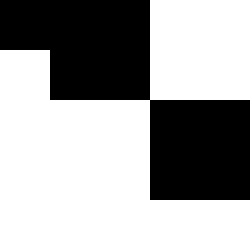[["black", "black", "black", "white", "white"], ["white", "black", "black", "white", "white"], ["white", "white", "white", "black", "black"], ["white", "white", "white", "black", "black"], ["white", "white", "white", "white", "white"]]